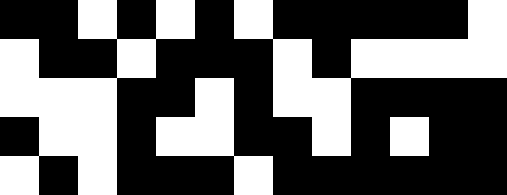[["black", "black", "white", "black", "white", "black", "white", "black", "black", "black", "black", "black", "white"], ["white", "black", "black", "white", "black", "black", "black", "white", "black", "white", "white", "white", "white"], ["white", "white", "white", "black", "black", "white", "black", "white", "white", "black", "black", "black", "black"], ["black", "white", "white", "black", "white", "white", "black", "black", "white", "black", "white", "black", "black"], ["white", "black", "white", "black", "black", "black", "white", "black", "black", "black", "black", "black", "black"]]